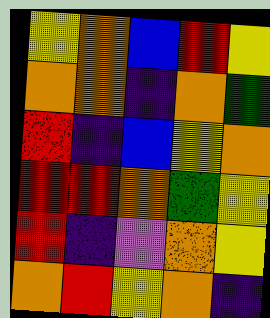[["yellow", "orange", "blue", "red", "yellow"], ["orange", "orange", "indigo", "orange", "green"], ["red", "indigo", "blue", "yellow", "orange"], ["red", "red", "orange", "green", "yellow"], ["red", "indigo", "violet", "orange", "yellow"], ["orange", "red", "yellow", "orange", "indigo"]]